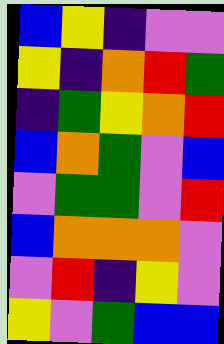[["blue", "yellow", "indigo", "violet", "violet"], ["yellow", "indigo", "orange", "red", "green"], ["indigo", "green", "yellow", "orange", "red"], ["blue", "orange", "green", "violet", "blue"], ["violet", "green", "green", "violet", "red"], ["blue", "orange", "orange", "orange", "violet"], ["violet", "red", "indigo", "yellow", "violet"], ["yellow", "violet", "green", "blue", "blue"]]